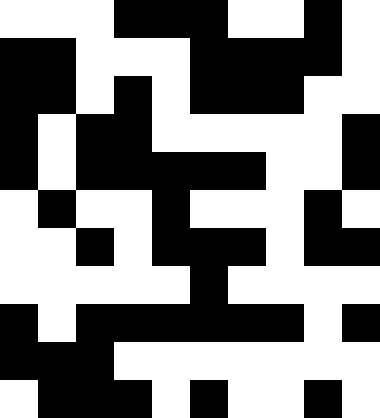[["white", "white", "white", "black", "black", "black", "white", "white", "black", "white"], ["black", "black", "white", "white", "white", "black", "black", "black", "black", "white"], ["black", "black", "white", "black", "white", "black", "black", "black", "white", "white"], ["black", "white", "black", "black", "white", "white", "white", "white", "white", "black"], ["black", "white", "black", "black", "black", "black", "black", "white", "white", "black"], ["white", "black", "white", "white", "black", "white", "white", "white", "black", "white"], ["white", "white", "black", "white", "black", "black", "black", "white", "black", "black"], ["white", "white", "white", "white", "white", "black", "white", "white", "white", "white"], ["black", "white", "black", "black", "black", "black", "black", "black", "white", "black"], ["black", "black", "black", "white", "white", "white", "white", "white", "white", "white"], ["white", "black", "black", "black", "white", "black", "white", "white", "black", "white"]]